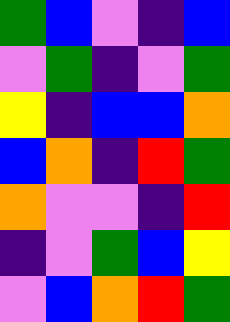[["green", "blue", "violet", "indigo", "blue"], ["violet", "green", "indigo", "violet", "green"], ["yellow", "indigo", "blue", "blue", "orange"], ["blue", "orange", "indigo", "red", "green"], ["orange", "violet", "violet", "indigo", "red"], ["indigo", "violet", "green", "blue", "yellow"], ["violet", "blue", "orange", "red", "green"]]